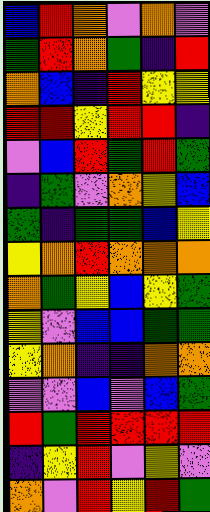[["blue", "red", "orange", "violet", "orange", "violet"], ["green", "red", "orange", "green", "indigo", "red"], ["orange", "blue", "indigo", "red", "yellow", "yellow"], ["red", "red", "yellow", "red", "red", "indigo"], ["violet", "blue", "red", "green", "red", "green"], ["indigo", "green", "violet", "orange", "yellow", "blue"], ["green", "indigo", "green", "green", "blue", "yellow"], ["yellow", "orange", "red", "orange", "orange", "orange"], ["orange", "green", "yellow", "blue", "yellow", "green"], ["yellow", "violet", "blue", "blue", "green", "green"], ["yellow", "orange", "indigo", "indigo", "orange", "orange"], ["violet", "violet", "blue", "violet", "blue", "green"], ["red", "green", "red", "red", "red", "red"], ["indigo", "yellow", "red", "violet", "yellow", "violet"], ["orange", "violet", "red", "yellow", "red", "green"]]